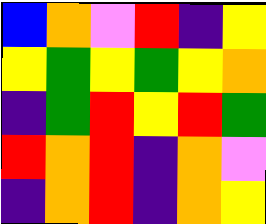[["blue", "orange", "violet", "red", "indigo", "yellow"], ["yellow", "green", "yellow", "green", "yellow", "orange"], ["indigo", "green", "red", "yellow", "red", "green"], ["red", "orange", "red", "indigo", "orange", "violet"], ["indigo", "orange", "red", "indigo", "orange", "yellow"]]